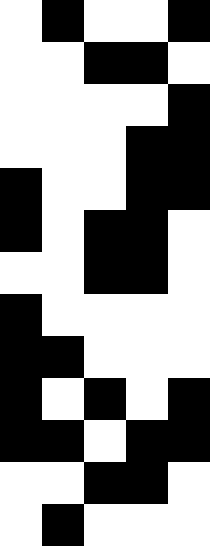[["white", "black", "white", "white", "black"], ["white", "white", "black", "black", "white"], ["white", "white", "white", "white", "black"], ["white", "white", "white", "black", "black"], ["black", "white", "white", "black", "black"], ["black", "white", "black", "black", "white"], ["white", "white", "black", "black", "white"], ["black", "white", "white", "white", "white"], ["black", "black", "white", "white", "white"], ["black", "white", "black", "white", "black"], ["black", "black", "white", "black", "black"], ["white", "white", "black", "black", "white"], ["white", "black", "white", "white", "white"]]